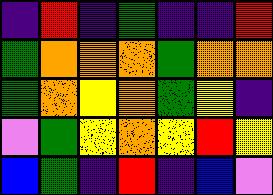[["indigo", "red", "indigo", "green", "indigo", "indigo", "red"], ["green", "orange", "orange", "orange", "green", "orange", "orange"], ["green", "orange", "yellow", "orange", "green", "yellow", "indigo"], ["violet", "green", "yellow", "orange", "yellow", "red", "yellow"], ["blue", "green", "indigo", "red", "indigo", "blue", "violet"]]